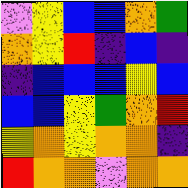[["violet", "yellow", "blue", "blue", "orange", "green"], ["orange", "yellow", "red", "indigo", "blue", "indigo"], ["indigo", "blue", "blue", "blue", "yellow", "blue"], ["blue", "blue", "yellow", "green", "orange", "red"], ["yellow", "orange", "yellow", "orange", "orange", "indigo"], ["red", "orange", "orange", "violet", "orange", "orange"]]